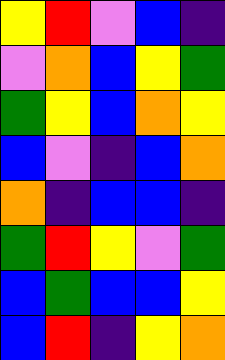[["yellow", "red", "violet", "blue", "indigo"], ["violet", "orange", "blue", "yellow", "green"], ["green", "yellow", "blue", "orange", "yellow"], ["blue", "violet", "indigo", "blue", "orange"], ["orange", "indigo", "blue", "blue", "indigo"], ["green", "red", "yellow", "violet", "green"], ["blue", "green", "blue", "blue", "yellow"], ["blue", "red", "indigo", "yellow", "orange"]]